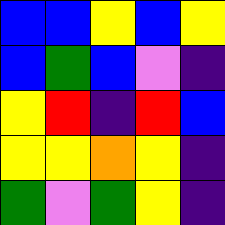[["blue", "blue", "yellow", "blue", "yellow"], ["blue", "green", "blue", "violet", "indigo"], ["yellow", "red", "indigo", "red", "blue"], ["yellow", "yellow", "orange", "yellow", "indigo"], ["green", "violet", "green", "yellow", "indigo"]]